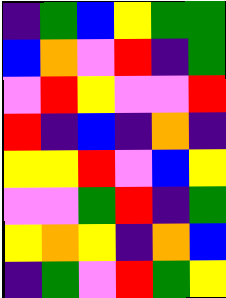[["indigo", "green", "blue", "yellow", "green", "green"], ["blue", "orange", "violet", "red", "indigo", "green"], ["violet", "red", "yellow", "violet", "violet", "red"], ["red", "indigo", "blue", "indigo", "orange", "indigo"], ["yellow", "yellow", "red", "violet", "blue", "yellow"], ["violet", "violet", "green", "red", "indigo", "green"], ["yellow", "orange", "yellow", "indigo", "orange", "blue"], ["indigo", "green", "violet", "red", "green", "yellow"]]